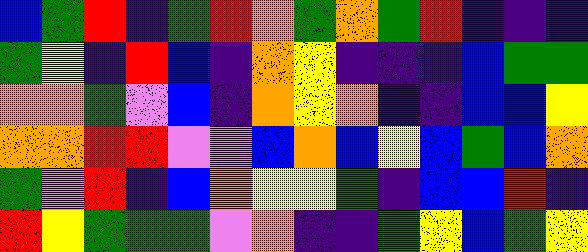[["blue", "green", "red", "indigo", "green", "red", "orange", "green", "orange", "green", "red", "indigo", "indigo", "indigo"], ["green", "yellow", "indigo", "red", "blue", "indigo", "orange", "yellow", "indigo", "indigo", "indigo", "blue", "green", "green"], ["orange", "orange", "green", "violet", "blue", "indigo", "orange", "yellow", "orange", "indigo", "indigo", "blue", "blue", "yellow"], ["orange", "orange", "red", "red", "violet", "violet", "blue", "orange", "blue", "yellow", "blue", "green", "blue", "orange"], ["green", "violet", "red", "indigo", "blue", "orange", "yellow", "yellow", "green", "indigo", "blue", "blue", "red", "indigo"], ["red", "yellow", "green", "green", "green", "violet", "orange", "indigo", "indigo", "green", "yellow", "blue", "green", "yellow"]]